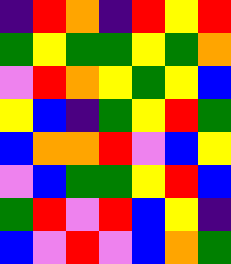[["indigo", "red", "orange", "indigo", "red", "yellow", "red"], ["green", "yellow", "green", "green", "yellow", "green", "orange"], ["violet", "red", "orange", "yellow", "green", "yellow", "blue"], ["yellow", "blue", "indigo", "green", "yellow", "red", "green"], ["blue", "orange", "orange", "red", "violet", "blue", "yellow"], ["violet", "blue", "green", "green", "yellow", "red", "blue"], ["green", "red", "violet", "red", "blue", "yellow", "indigo"], ["blue", "violet", "red", "violet", "blue", "orange", "green"]]